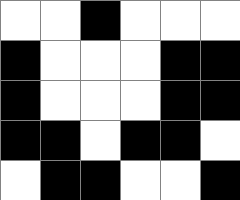[["white", "white", "black", "white", "white", "white"], ["black", "white", "white", "white", "black", "black"], ["black", "white", "white", "white", "black", "black"], ["black", "black", "white", "black", "black", "white"], ["white", "black", "black", "white", "white", "black"]]